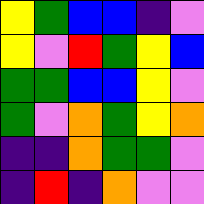[["yellow", "green", "blue", "blue", "indigo", "violet"], ["yellow", "violet", "red", "green", "yellow", "blue"], ["green", "green", "blue", "blue", "yellow", "violet"], ["green", "violet", "orange", "green", "yellow", "orange"], ["indigo", "indigo", "orange", "green", "green", "violet"], ["indigo", "red", "indigo", "orange", "violet", "violet"]]